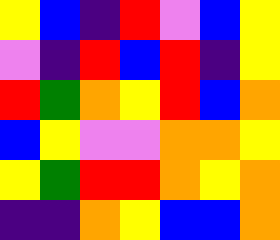[["yellow", "blue", "indigo", "red", "violet", "blue", "yellow"], ["violet", "indigo", "red", "blue", "red", "indigo", "yellow"], ["red", "green", "orange", "yellow", "red", "blue", "orange"], ["blue", "yellow", "violet", "violet", "orange", "orange", "yellow"], ["yellow", "green", "red", "red", "orange", "yellow", "orange"], ["indigo", "indigo", "orange", "yellow", "blue", "blue", "orange"]]